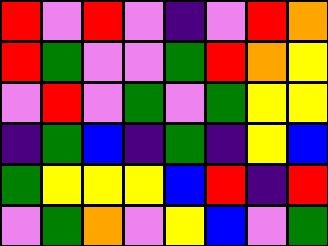[["red", "violet", "red", "violet", "indigo", "violet", "red", "orange"], ["red", "green", "violet", "violet", "green", "red", "orange", "yellow"], ["violet", "red", "violet", "green", "violet", "green", "yellow", "yellow"], ["indigo", "green", "blue", "indigo", "green", "indigo", "yellow", "blue"], ["green", "yellow", "yellow", "yellow", "blue", "red", "indigo", "red"], ["violet", "green", "orange", "violet", "yellow", "blue", "violet", "green"]]